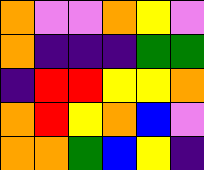[["orange", "violet", "violet", "orange", "yellow", "violet"], ["orange", "indigo", "indigo", "indigo", "green", "green"], ["indigo", "red", "red", "yellow", "yellow", "orange"], ["orange", "red", "yellow", "orange", "blue", "violet"], ["orange", "orange", "green", "blue", "yellow", "indigo"]]